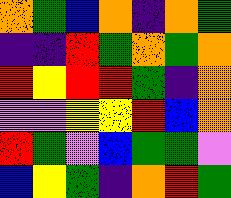[["orange", "green", "blue", "orange", "indigo", "orange", "green"], ["indigo", "indigo", "red", "green", "orange", "green", "orange"], ["red", "yellow", "red", "red", "green", "indigo", "orange"], ["violet", "violet", "yellow", "yellow", "red", "blue", "orange"], ["red", "green", "violet", "blue", "green", "green", "violet"], ["blue", "yellow", "green", "indigo", "orange", "red", "green"]]